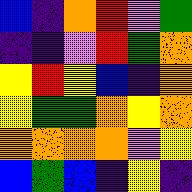[["blue", "indigo", "orange", "red", "violet", "green"], ["indigo", "indigo", "violet", "red", "green", "orange"], ["yellow", "red", "yellow", "blue", "indigo", "orange"], ["yellow", "green", "green", "orange", "yellow", "orange"], ["orange", "orange", "orange", "orange", "violet", "yellow"], ["blue", "green", "blue", "indigo", "yellow", "indigo"]]